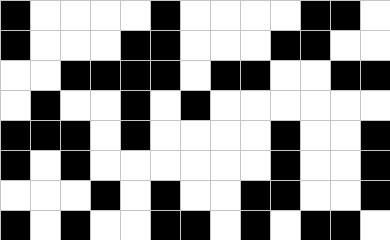[["black", "white", "white", "white", "white", "black", "white", "white", "white", "white", "black", "black", "white"], ["black", "white", "white", "white", "black", "black", "white", "white", "white", "black", "black", "white", "white"], ["white", "white", "black", "black", "black", "black", "white", "black", "black", "white", "white", "black", "black"], ["white", "black", "white", "white", "black", "white", "black", "white", "white", "white", "white", "white", "white"], ["black", "black", "black", "white", "black", "white", "white", "white", "white", "black", "white", "white", "black"], ["black", "white", "black", "white", "white", "white", "white", "white", "white", "black", "white", "white", "black"], ["white", "white", "white", "black", "white", "black", "white", "white", "black", "black", "white", "white", "black"], ["black", "white", "black", "white", "white", "black", "black", "white", "black", "white", "black", "black", "white"]]